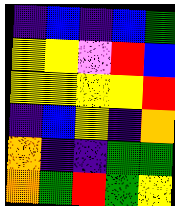[["indigo", "blue", "indigo", "blue", "green"], ["yellow", "yellow", "violet", "red", "blue"], ["yellow", "yellow", "yellow", "yellow", "red"], ["indigo", "blue", "yellow", "indigo", "orange"], ["orange", "indigo", "indigo", "green", "green"], ["orange", "green", "red", "green", "yellow"]]